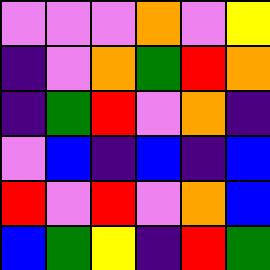[["violet", "violet", "violet", "orange", "violet", "yellow"], ["indigo", "violet", "orange", "green", "red", "orange"], ["indigo", "green", "red", "violet", "orange", "indigo"], ["violet", "blue", "indigo", "blue", "indigo", "blue"], ["red", "violet", "red", "violet", "orange", "blue"], ["blue", "green", "yellow", "indigo", "red", "green"]]